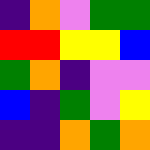[["indigo", "orange", "violet", "green", "green"], ["red", "red", "yellow", "yellow", "blue"], ["green", "orange", "indigo", "violet", "violet"], ["blue", "indigo", "green", "violet", "yellow"], ["indigo", "indigo", "orange", "green", "orange"]]